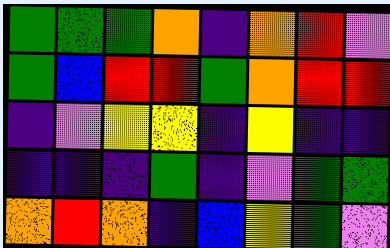[["green", "green", "green", "orange", "indigo", "orange", "red", "violet"], ["green", "blue", "red", "red", "green", "orange", "red", "red"], ["indigo", "violet", "yellow", "yellow", "indigo", "yellow", "indigo", "indigo"], ["indigo", "indigo", "indigo", "green", "indigo", "violet", "green", "green"], ["orange", "red", "orange", "indigo", "blue", "yellow", "green", "violet"]]